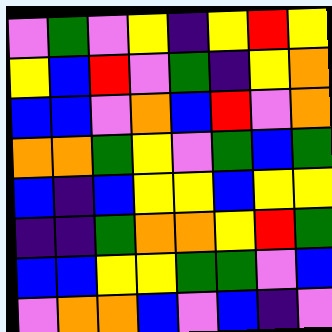[["violet", "green", "violet", "yellow", "indigo", "yellow", "red", "yellow"], ["yellow", "blue", "red", "violet", "green", "indigo", "yellow", "orange"], ["blue", "blue", "violet", "orange", "blue", "red", "violet", "orange"], ["orange", "orange", "green", "yellow", "violet", "green", "blue", "green"], ["blue", "indigo", "blue", "yellow", "yellow", "blue", "yellow", "yellow"], ["indigo", "indigo", "green", "orange", "orange", "yellow", "red", "green"], ["blue", "blue", "yellow", "yellow", "green", "green", "violet", "blue"], ["violet", "orange", "orange", "blue", "violet", "blue", "indigo", "violet"]]